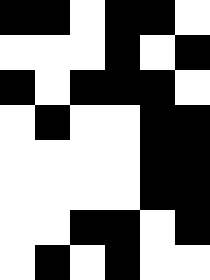[["black", "black", "white", "black", "black", "white"], ["white", "white", "white", "black", "white", "black"], ["black", "white", "black", "black", "black", "white"], ["white", "black", "white", "white", "black", "black"], ["white", "white", "white", "white", "black", "black"], ["white", "white", "white", "white", "black", "black"], ["white", "white", "black", "black", "white", "black"], ["white", "black", "white", "black", "white", "white"]]